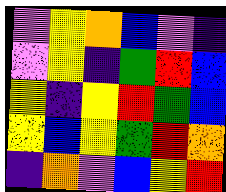[["violet", "yellow", "orange", "blue", "violet", "indigo"], ["violet", "yellow", "indigo", "green", "red", "blue"], ["yellow", "indigo", "yellow", "red", "green", "blue"], ["yellow", "blue", "yellow", "green", "red", "orange"], ["indigo", "orange", "violet", "blue", "yellow", "red"]]